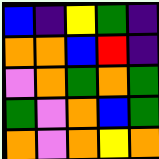[["blue", "indigo", "yellow", "green", "indigo"], ["orange", "orange", "blue", "red", "indigo"], ["violet", "orange", "green", "orange", "green"], ["green", "violet", "orange", "blue", "green"], ["orange", "violet", "orange", "yellow", "orange"]]